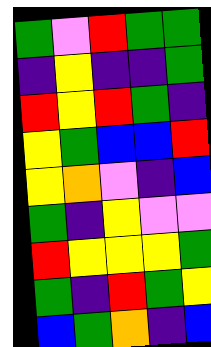[["green", "violet", "red", "green", "green"], ["indigo", "yellow", "indigo", "indigo", "green"], ["red", "yellow", "red", "green", "indigo"], ["yellow", "green", "blue", "blue", "red"], ["yellow", "orange", "violet", "indigo", "blue"], ["green", "indigo", "yellow", "violet", "violet"], ["red", "yellow", "yellow", "yellow", "green"], ["green", "indigo", "red", "green", "yellow"], ["blue", "green", "orange", "indigo", "blue"]]